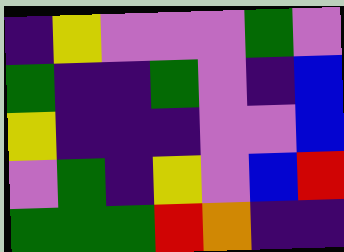[["indigo", "yellow", "violet", "violet", "violet", "green", "violet"], ["green", "indigo", "indigo", "green", "violet", "indigo", "blue"], ["yellow", "indigo", "indigo", "indigo", "violet", "violet", "blue"], ["violet", "green", "indigo", "yellow", "violet", "blue", "red"], ["green", "green", "green", "red", "orange", "indigo", "indigo"]]